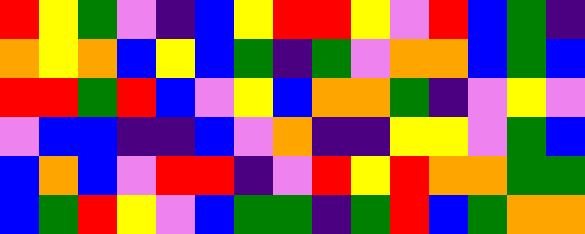[["red", "yellow", "green", "violet", "indigo", "blue", "yellow", "red", "red", "yellow", "violet", "red", "blue", "green", "indigo"], ["orange", "yellow", "orange", "blue", "yellow", "blue", "green", "indigo", "green", "violet", "orange", "orange", "blue", "green", "blue"], ["red", "red", "green", "red", "blue", "violet", "yellow", "blue", "orange", "orange", "green", "indigo", "violet", "yellow", "violet"], ["violet", "blue", "blue", "indigo", "indigo", "blue", "violet", "orange", "indigo", "indigo", "yellow", "yellow", "violet", "green", "blue"], ["blue", "orange", "blue", "violet", "red", "red", "indigo", "violet", "red", "yellow", "red", "orange", "orange", "green", "green"], ["blue", "green", "red", "yellow", "violet", "blue", "green", "green", "indigo", "green", "red", "blue", "green", "orange", "orange"]]